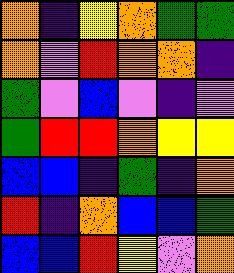[["orange", "indigo", "yellow", "orange", "green", "green"], ["orange", "violet", "red", "orange", "orange", "indigo"], ["green", "violet", "blue", "violet", "indigo", "violet"], ["green", "red", "red", "orange", "yellow", "yellow"], ["blue", "blue", "indigo", "green", "indigo", "orange"], ["red", "indigo", "orange", "blue", "blue", "green"], ["blue", "blue", "red", "yellow", "violet", "orange"]]